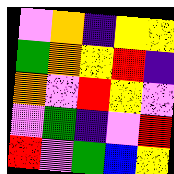[["violet", "orange", "indigo", "yellow", "yellow"], ["green", "orange", "yellow", "red", "indigo"], ["orange", "violet", "red", "yellow", "violet"], ["violet", "green", "indigo", "violet", "red"], ["red", "violet", "green", "blue", "yellow"]]